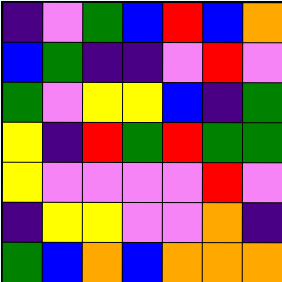[["indigo", "violet", "green", "blue", "red", "blue", "orange"], ["blue", "green", "indigo", "indigo", "violet", "red", "violet"], ["green", "violet", "yellow", "yellow", "blue", "indigo", "green"], ["yellow", "indigo", "red", "green", "red", "green", "green"], ["yellow", "violet", "violet", "violet", "violet", "red", "violet"], ["indigo", "yellow", "yellow", "violet", "violet", "orange", "indigo"], ["green", "blue", "orange", "blue", "orange", "orange", "orange"]]